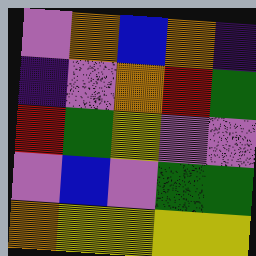[["violet", "orange", "blue", "orange", "indigo"], ["indigo", "violet", "orange", "red", "green"], ["red", "green", "yellow", "violet", "violet"], ["violet", "blue", "violet", "green", "green"], ["orange", "yellow", "yellow", "yellow", "yellow"]]